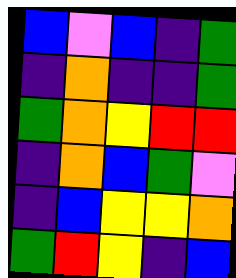[["blue", "violet", "blue", "indigo", "green"], ["indigo", "orange", "indigo", "indigo", "green"], ["green", "orange", "yellow", "red", "red"], ["indigo", "orange", "blue", "green", "violet"], ["indigo", "blue", "yellow", "yellow", "orange"], ["green", "red", "yellow", "indigo", "blue"]]